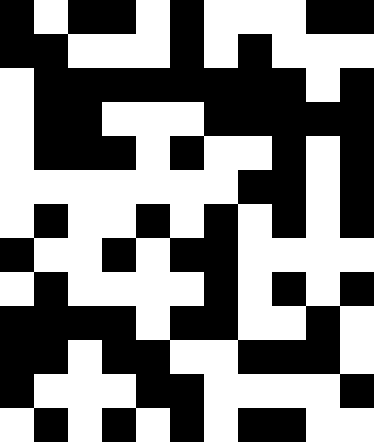[["black", "white", "black", "black", "white", "black", "white", "white", "white", "black", "black"], ["black", "black", "white", "white", "white", "black", "white", "black", "white", "white", "white"], ["white", "black", "black", "black", "black", "black", "black", "black", "black", "white", "black"], ["white", "black", "black", "white", "white", "white", "black", "black", "black", "black", "black"], ["white", "black", "black", "black", "white", "black", "white", "white", "black", "white", "black"], ["white", "white", "white", "white", "white", "white", "white", "black", "black", "white", "black"], ["white", "black", "white", "white", "black", "white", "black", "white", "black", "white", "black"], ["black", "white", "white", "black", "white", "black", "black", "white", "white", "white", "white"], ["white", "black", "white", "white", "white", "white", "black", "white", "black", "white", "black"], ["black", "black", "black", "black", "white", "black", "black", "white", "white", "black", "white"], ["black", "black", "white", "black", "black", "white", "white", "black", "black", "black", "white"], ["black", "white", "white", "white", "black", "black", "white", "white", "white", "white", "black"], ["white", "black", "white", "black", "white", "black", "white", "black", "black", "white", "white"]]